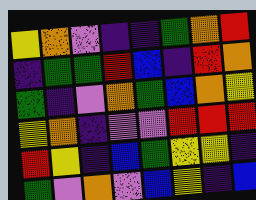[["yellow", "orange", "violet", "indigo", "indigo", "green", "orange", "red"], ["indigo", "green", "green", "red", "blue", "indigo", "red", "orange"], ["green", "indigo", "violet", "orange", "green", "blue", "orange", "yellow"], ["yellow", "orange", "indigo", "violet", "violet", "red", "red", "red"], ["red", "yellow", "indigo", "blue", "green", "yellow", "yellow", "indigo"], ["green", "violet", "orange", "violet", "blue", "yellow", "indigo", "blue"]]